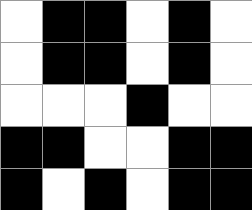[["white", "black", "black", "white", "black", "white"], ["white", "black", "black", "white", "black", "white"], ["white", "white", "white", "black", "white", "white"], ["black", "black", "white", "white", "black", "black"], ["black", "white", "black", "white", "black", "black"]]